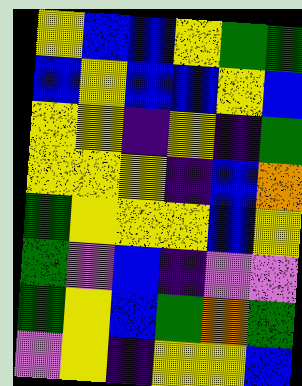[["yellow", "blue", "blue", "yellow", "green", "green"], ["blue", "yellow", "blue", "blue", "yellow", "blue"], ["yellow", "yellow", "indigo", "yellow", "indigo", "green"], ["yellow", "yellow", "yellow", "indigo", "blue", "orange"], ["green", "yellow", "yellow", "yellow", "blue", "yellow"], ["green", "violet", "blue", "indigo", "violet", "violet"], ["green", "yellow", "blue", "green", "orange", "green"], ["violet", "yellow", "indigo", "yellow", "yellow", "blue"]]